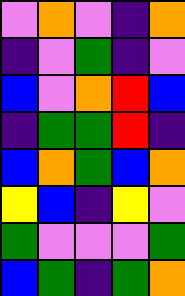[["violet", "orange", "violet", "indigo", "orange"], ["indigo", "violet", "green", "indigo", "violet"], ["blue", "violet", "orange", "red", "blue"], ["indigo", "green", "green", "red", "indigo"], ["blue", "orange", "green", "blue", "orange"], ["yellow", "blue", "indigo", "yellow", "violet"], ["green", "violet", "violet", "violet", "green"], ["blue", "green", "indigo", "green", "orange"]]